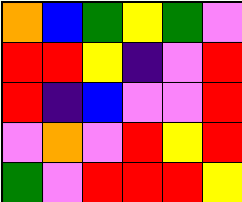[["orange", "blue", "green", "yellow", "green", "violet"], ["red", "red", "yellow", "indigo", "violet", "red"], ["red", "indigo", "blue", "violet", "violet", "red"], ["violet", "orange", "violet", "red", "yellow", "red"], ["green", "violet", "red", "red", "red", "yellow"]]